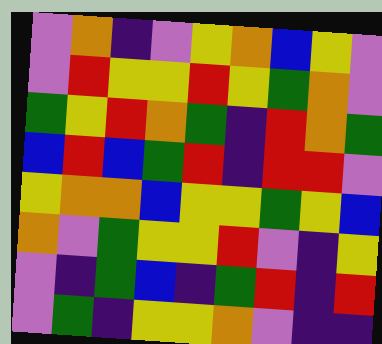[["violet", "orange", "indigo", "violet", "yellow", "orange", "blue", "yellow", "violet"], ["violet", "red", "yellow", "yellow", "red", "yellow", "green", "orange", "violet"], ["green", "yellow", "red", "orange", "green", "indigo", "red", "orange", "green"], ["blue", "red", "blue", "green", "red", "indigo", "red", "red", "violet"], ["yellow", "orange", "orange", "blue", "yellow", "yellow", "green", "yellow", "blue"], ["orange", "violet", "green", "yellow", "yellow", "red", "violet", "indigo", "yellow"], ["violet", "indigo", "green", "blue", "indigo", "green", "red", "indigo", "red"], ["violet", "green", "indigo", "yellow", "yellow", "orange", "violet", "indigo", "indigo"]]